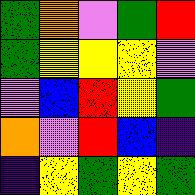[["green", "orange", "violet", "green", "red"], ["green", "yellow", "yellow", "yellow", "violet"], ["violet", "blue", "red", "yellow", "green"], ["orange", "violet", "red", "blue", "indigo"], ["indigo", "yellow", "green", "yellow", "green"]]